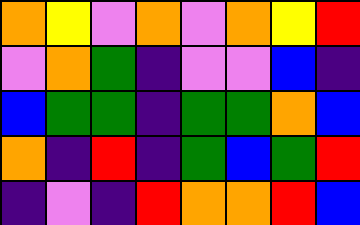[["orange", "yellow", "violet", "orange", "violet", "orange", "yellow", "red"], ["violet", "orange", "green", "indigo", "violet", "violet", "blue", "indigo"], ["blue", "green", "green", "indigo", "green", "green", "orange", "blue"], ["orange", "indigo", "red", "indigo", "green", "blue", "green", "red"], ["indigo", "violet", "indigo", "red", "orange", "orange", "red", "blue"]]